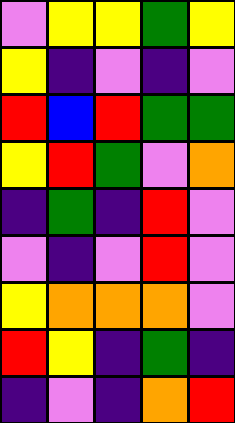[["violet", "yellow", "yellow", "green", "yellow"], ["yellow", "indigo", "violet", "indigo", "violet"], ["red", "blue", "red", "green", "green"], ["yellow", "red", "green", "violet", "orange"], ["indigo", "green", "indigo", "red", "violet"], ["violet", "indigo", "violet", "red", "violet"], ["yellow", "orange", "orange", "orange", "violet"], ["red", "yellow", "indigo", "green", "indigo"], ["indigo", "violet", "indigo", "orange", "red"]]